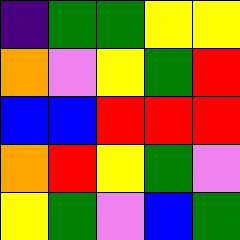[["indigo", "green", "green", "yellow", "yellow"], ["orange", "violet", "yellow", "green", "red"], ["blue", "blue", "red", "red", "red"], ["orange", "red", "yellow", "green", "violet"], ["yellow", "green", "violet", "blue", "green"]]